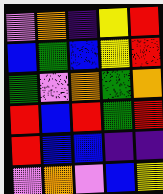[["violet", "orange", "indigo", "yellow", "red"], ["blue", "green", "blue", "yellow", "red"], ["green", "violet", "orange", "green", "orange"], ["red", "blue", "red", "green", "red"], ["red", "blue", "blue", "indigo", "indigo"], ["violet", "orange", "violet", "blue", "yellow"]]